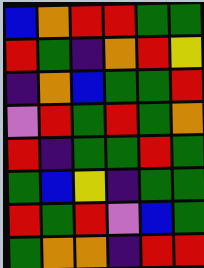[["blue", "orange", "red", "red", "green", "green"], ["red", "green", "indigo", "orange", "red", "yellow"], ["indigo", "orange", "blue", "green", "green", "red"], ["violet", "red", "green", "red", "green", "orange"], ["red", "indigo", "green", "green", "red", "green"], ["green", "blue", "yellow", "indigo", "green", "green"], ["red", "green", "red", "violet", "blue", "green"], ["green", "orange", "orange", "indigo", "red", "red"]]